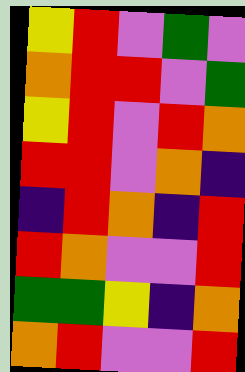[["yellow", "red", "violet", "green", "violet"], ["orange", "red", "red", "violet", "green"], ["yellow", "red", "violet", "red", "orange"], ["red", "red", "violet", "orange", "indigo"], ["indigo", "red", "orange", "indigo", "red"], ["red", "orange", "violet", "violet", "red"], ["green", "green", "yellow", "indigo", "orange"], ["orange", "red", "violet", "violet", "red"]]